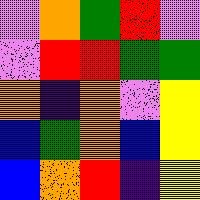[["violet", "orange", "green", "red", "violet"], ["violet", "red", "red", "green", "green"], ["orange", "indigo", "orange", "violet", "yellow"], ["blue", "green", "orange", "blue", "yellow"], ["blue", "orange", "red", "indigo", "yellow"]]